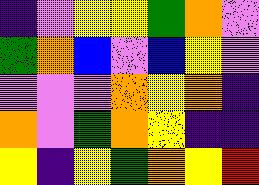[["indigo", "violet", "yellow", "yellow", "green", "orange", "violet"], ["green", "orange", "blue", "violet", "blue", "yellow", "violet"], ["violet", "violet", "violet", "orange", "yellow", "orange", "indigo"], ["orange", "violet", "green", "orange", "yellow", "indigo", "indigo"], ["yellow", "indigo", "yellow", "green", "orange", "yellow", "red"]]